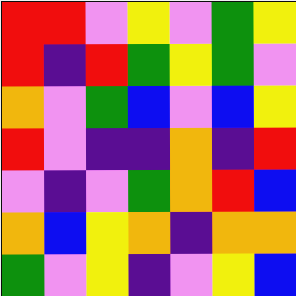[["red", "red", "violet", "yellow", "violet", "green", "yellow"], ["red", "indigo", "red", "green", "yellow", "green", "violet"], ["orange", "violet", "green", "blue", "violet", "blue", "yellow"], ["red", "violet", "indigo", "indigo", "orange", "indigo", "red"], ["violet", "indigo", "violet", "green", "orange", "red", "blue"], ["orange", "blue", "yellow", "orange", "indigo", "orange", "orange"], ["green", "violet", "yellow", "indigo", "violet", "yellow", "blue"]]